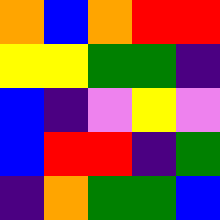[["orange", "blue", "orange", "red", "red"], ["yellow", "yellow", "green", "green", "indigo"], ["blue", "indigo", "violet", "yellow", "violet"], ["blue", "red", "red", "indigo", "green"], ["indigo", "orange", "green", "green", "blue"]]